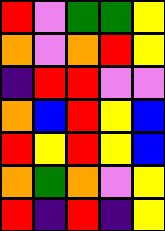[["red", "violet", "green", "green", "yellow"], ["orange", "violet", "orange", "red", "yellow"], ["indigo", "red", "red", "violet", "violet"], ["orange", "blue", "red", "yellow", "blue"], ["red", "yellow", "red", "yellow", "blue"], ["orange", "green", "orange", "violet", "yellow"], ["red", "indigo", "red", "indigo", "yellow"]]